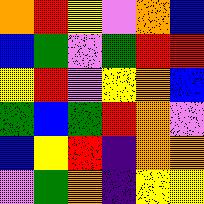[["orange", "red", "yellow", "violet", "orange", "blue"], ["blue", "green", "violet", "green", "red", "red"], ["yellow", "red", "violet", "yellow", "orange", "blue"], ["green", "blue", "green", "red", "orange", "violet"], ["blue", "yellow", "red", "indigo", "orange", "orange"], ["violet", "green", "orange", "indigo", "yellow", "yellow"]]